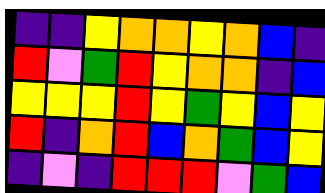[["indigo", "indigo", "yellow", "orange", "orange", "yellow", "orange", "blue", "indigo"], ["red", "violet", "green", "red", "yellow", "orange", "orange", "indigo", "blue"], ["yellow", "yellow", "yellow", "red", "yellow", "green", "yellow", "blue", "yellow"], ["red", "indigo", "orange", "red", "blue", "orange", "green", "blue", "yellow"], ["indigo", "violet", "indigo", "red", "red", "red", "violet", "green", "blue"]]